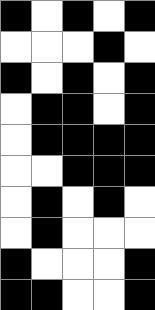[["black", "white", "black", "white", "black"], ["white", "white", "white", "black", "white"], ["black", "white", "black", "white", "black"], ["white", "black", "black", "white", "black"], ["white", "black", "black", "black", "black"], ["white", "white", "black", "black", "black"], ["white", "black", "white", "black", "white"], ["white", "black", "white", "white", "white"], ["black", "white", "white", "white", "black"], ["black", "black", "white", "white", "black"]]